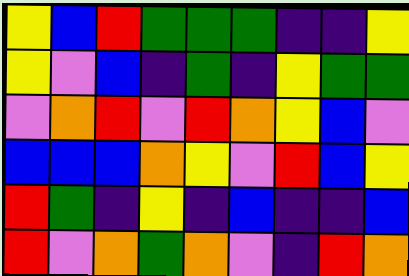[["yellow", "blue", "red", "green", "green", "green", "indigo", "indigo", "yellow"], ["yellow", "violet", "blue", "indigo", "green", "indigo", "yellow", "green", "green"], ["violet", "orange", "red", "violet", "red", "orange", "yellow", "blue", "violet"], ["blue", "blue", "blue", "orange", "yellow", "violet", "red", "blue", "yellow"], ["red", "green", "indigo", "yellow", "indigo", "blue", "indigo", "indigo", "blue"], ["red", "violet", "orange", "green", "orange", "violet", "indigo", "red", "orange"]]